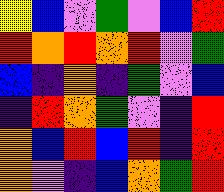[["yellow", "blue", "violet", "green", "violet", "blue", "red"], ["red", "orange", "red", "orange", "red", "violet", "green"], ["blue", "indigo", "orange", "indigo", "green", "violet", "blue"], ["indigo", "red", "orange", "green", "violet", "indigo", "red"], ["orange", "blue", "red", "blue", "red", "indigo", "red"], ["orange", "violet", "indigo", "blue", "orange", "green", "red"]]